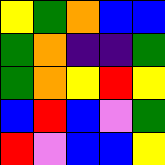[["yellow", "green", "orange", "blue", "blue"], ["green", "orange", "indigo", "indigo", "green"], ["green", "orange", "yellow", "red", "yellow"], ["blue", "red", "blue", "violet", "green"], ["red", "violet", "blue", "blue", "yellow"]]